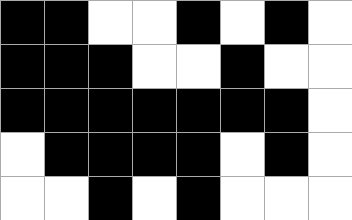[["black", "black", "white", "white", "black", "white", "black", "white"], ["black", "black", "black", "white", "white", "black", "white", "white"], ["black", "black", "black", "black", "black", "black", "black", "white"], ["white", "black", "black", "black", "black", "white", "black", "white"], ["white", "white", "black", "white", "black", "white", "white", "white"]]